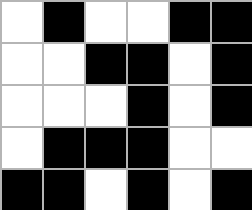[["white", "black", "white", "white", "black", "black"], ["white", "white", "black", "black", "white", "black"], ["white", "white", "white", "black", "white", "black"], ["white", "black", "black", "black", "white", "white"], ["black", "black", "white", "black", "white", "black"]]